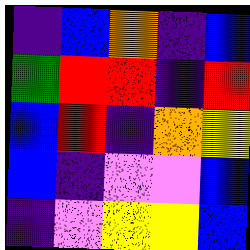[["indigo", "blue", "orange", "indigo", "blue"], ["green", "red", "red", "indigo", "red"], ["blue", "red", "indigo", "orange", "yellow"], ["blue", "indigo", "violet", "violet", "blue"], ["indigo", "violet", "yellow", "yellow", "blue"]]